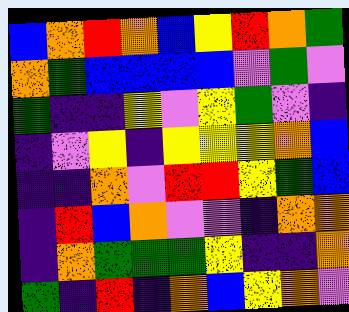[["blue", "orange", "red", "orange", "blue", "yellow", "red", "orange", "green"], ["orange", "green", "blue", "blue", "blue", "blue", "violet", "green", "violet"], ["green", "indigo", "indigo", "yellow", "violet", "yellow", "green", "violet", "indigo"], ["indigo", "violet", "yellow", "indigo", "yellow", "yellow", "yellow", "orange", "blue"], ["indigo", "indigo", "orange", "violet", "red", "red", "yellow", "green", "blue"], ["indigo", "red", "blue", "orange", "violet", "violet", "indigo", "orange", "orange"], ["indigo", "orange", "green", "green", "green", "yellow", "indigo", "indigo", "orange"], ["green", "indigo", "red", "indigo", "orange", "blue", "yellow", "orange", "violet"]]